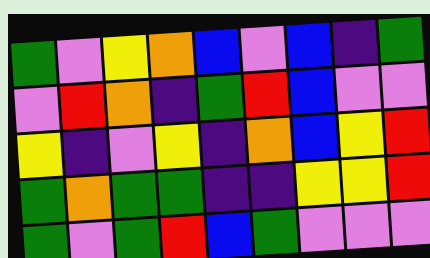[["green", "violet", "yellow", "orange", "blue", "violet", "blue", "indigo", "green"], ["violet", "red", "orange", "indigo", "green", "red", "blue", "violet", "violet"], ["yellow", "indigo", "violet", "yellow", "indigo", "orange", "blue", "yellow", "red"], ["green", "orange", "green", "green", "indigo", "indigo", "yellow", "yellow", "red"], ["green", "violet", "green", "red", "blue", "green", "violet", "violet", "violet"]]